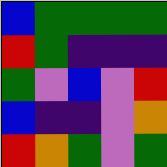[["blue", "green", "green", "green", "green"], ["red", "green", "indigo", "indigo", "indigo"], ["green", "violet", "blue", "violet", "red"], ["blue", "indigo", "indigo", "violet", "orange"], ["red", "orange", "green", "violet", "green"]]